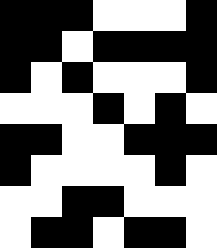[["black", "black", "black", "white", "white", "white", "black"], ["black", "black", "white", "black", "black", "black", "black"], ["black", "white", "black", "white", "white", "white", "black"], ["white", "white", "white", "black", "white", "black", "white"], ["black", "black", "white", "white", "black", "black", "black"], ["black", "white", "white", "white", "white", "black", "white"], ["white", "white", "black", "black", "white", "white", "white"], ["white", "black", "black", "white", "black", "black", "white"]]